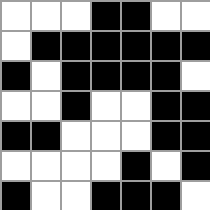[["white", "white", "white", "black", "black", "white", "white"], ["white", "black", "black", "black", "black", "black", "black"], ["black", "white", "black", "black", "black", "black", "white"], ["white", "white", "black", "white", "white", "black", "black"], ["black", "black", "white", "white", "white", "black", "black"], ["white", "white", "white", "white", "black", "white", "black"], ["black", "white", "white", "black", "black", "black", "white"]]